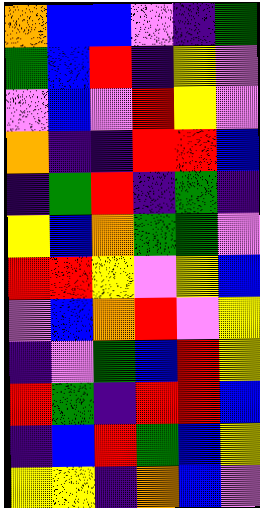[["orange", "blue", "blue", "violet", "indigo", "green"], ["green", "blue", "red", "indigo", "yellow", "violet"], ["violet", "blue", "violet", "red", "yellow", "violet"], ["orange", "indigo", "indigo", "red", "red", "blue"], ["indigo", "green", "red", "indigo", "green", "indigo"], ["yellow", "blue", "orange", "green", "green", "violet"], ["red", "red", "yellow", "violet", "yellow", "blue"], ["violet", "blue", "orange", "red", "violet", "yellow"], ["indigo", "violet", "green", "blue", "red", "yellow"], ["red", "green", "indigo", "red", "red", "blue"], ["indigo", "blue", "red", "green", "blue", "yellow"], ["yellow", "yellow", "indigo", "orange", "blue", "violet"]]